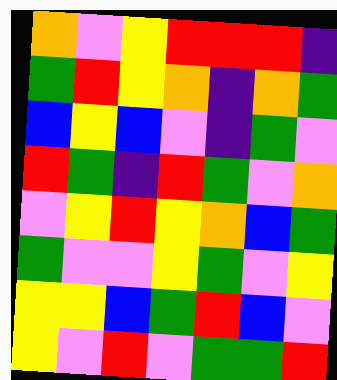[["orange", "violet", "yellow", "red", "red", "red", "indigo"], ["green", "red", "yellow", "orange", "indigo", "orange", "green"], ["blue", "yellow", "blue", "violet", "indigo", "green", "violet"], ["red", "green", "indigo", "red", "green", "violet", "orange"], ["violet", "yellow", "red", "yellow", "orange", "blue", "green"], ["green", "violet", "violet", "yellow", "green", "violet", "yellow"], ["yellow", "yellow", "blue", "green", "red", "blue", "violet"], ["yellow", "violet", "red", "violet", "green", "green", "red"]]